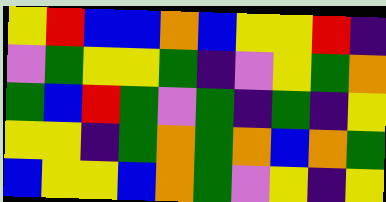[["yellow", "red", "blue", "blue", "orange", "blue", "yellow", "yellow", "red", "indigo"], ["violet", "green", "yellow", "yellow", "green", "indigo", "violet", "yellow", "green", "orange"], ["green", "blue", "red", "green", "violet", "green", "indigo", "green", "indigo", "yellow"], ["yellow", "yellow", "indigo", "green", "orange", "green", "orange", "blue", "orange", "green"], ["blue", "yellow", "yellow", "blue", "orange", "green", "violet", "yellow", "indigo", "yellow"]]